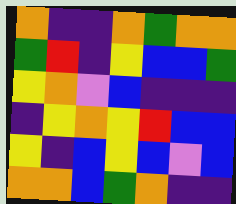[["orange", "indigo", "indigo", "orange", "green", "orange", "orange"], ["green", "red", "indigo", "yellow", "blue", "blue", "green"], ["yellow", "orange", "violet", "blue", "indigo", "indigo", "indigo"], ["indigo", "yellow", "orange", "yellow", "red", "blue", "blue"], ["yellow", "indigo", "blue", "yellow", "blue", "violet", "blue"], ["orange", "orange", "blue", "green", "orange", "indigo", "indigo"]]